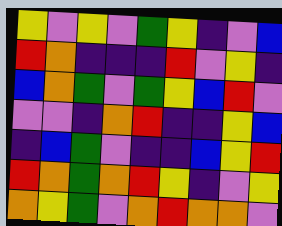[["yellow", "violet", "yellow", "violet", "green", "yellow", "indigo", "violet", "blue"], ["red", "orange", "indigo", "indigo", "indigo", "red", "violet", "yellow", "indigo"], ["blue", "orange", "green", "violet", "green", "yellow", "blue", "red", "violet"], ["violet", "violet", "indigo", "orange", "red", "indigo", "indigo", "yellow", "blue"], ["indigo", "blue", "green", "violet", "indigo", "indigo", "blue", "yellow", "red"], ["red", "orange", "green", "orange", "red", "yellow", "indigo", "violet", "yellow"], ["orange", "yellow", "green", "violet", "orange", "red", "orange", "orange", "violet"]]